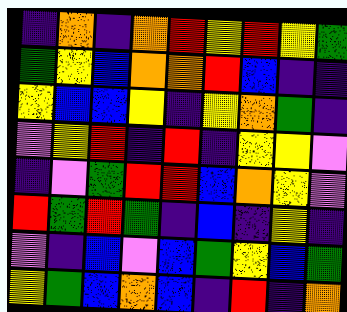[["indigo", "orange", "indigo", "orange", "red", "yellow", "red", "yellow", "green"], ["green", "yellow", "blue", "orange", "orange", "red", "blue", "indigo", "indigo"], ["yellow", "blue", "blue", "yellow", "indigo", "yellow", "orange", "green", "indigo"], ["violet", "yellow", "red", "indigo", "red", "indigo", "yellow", "yellow", "violet"], ["indigo", "violet", "green", "red", "red", "blue", "orange", "yellow", "violet"], ["red", "green", "red", "green", "indigo", "blue", "indigo", "yellow", "indigo"], ["violet", "indigo", "blue", "violet", "blue", "green", "yellow", "blue", "green"], ["yellow", "green", "blue", "orange", "blue", "indigo", "red", "indigo", "orange"]]